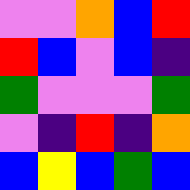[["violet", "violet", "orange", "blue", "red"], ["red", "blue", "violet", "blue", "indigo"], ["green", "violet", "violet", "violet", "green"], ["violet", "indigo", "red", "indigo", "orange"], ["blue", "yellow", "blue", "green", "blue"]]